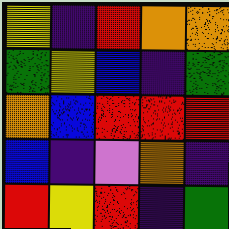[["yellow", "indigo", "red", "orange", "orange"], ["green", "yellow", "blue", "indigo", "green"], ["orange", "blue", "red", "red", "red"], ["blue", "indigo", "violet", "orange", "indigo"], ["red", "yellow", "red", "indigo", "green"]]